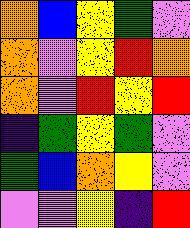[["orange", "blue", "yellow", "green", "violet"], ["orange", "violet", "yellow", "red", "orange"], ["orange", "violet", "red", "yellow", "red"], ["indigo", "green", "yellow", "green", "violet"], ["green", "blue", "orange", "yellow", "violet"], ["violet", "violet", "yellow", "indigo", "red"]]